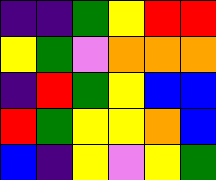[["indigo", "indigo", "green", "yellow", "red", "red"], ["yellow", "green", "violet", "orange", "orange", "orange"], ["indigo", "red", "green", "yellow", "blue", "blue"], ["red", "green", "yellow", "yellow", "orange", "blue"], ["blue", "indigo", "yellow", "violet", "yellow", "green"]]